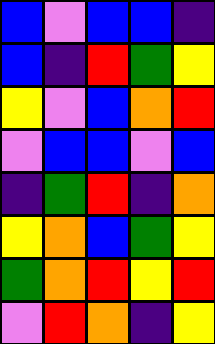[["blue", "violet", "blue", "blue", "indigo"], ["blue", "indigo", "red", "green", "yellow"], ["yellow", "violet", "blue", "orange", "red"], ["violet", "blue", "blue", "violet", "blue"], ["indigo", "green", "red", "indigo", "orange"], ["yellow", "orange", "blue", "green", "yellow"], ["green", "orange", "red", "yellow", "red"], ["violet", "red", "orange", "indigo", "yellow"]]